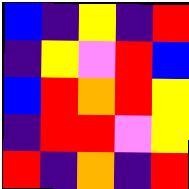[["blue", "indigo", "yellow", "indigo", "red"], ["indigo", "yellow", "violet", "red", "blue"], ["blue", "red", "orange", "red", "yellow"], ["indigo", "red", "red", "violet", "yellow"], ["red", "indigo", "orange", "indigo", "red"]]